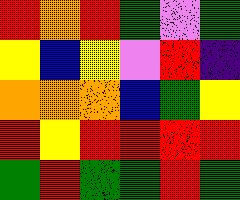[["red", "orange", "red", "green", "violet", "green"], ["yellow", "blue", "yellow", "violet", "red", "indigo"], ["orange", "orange", "orange", "blue", "green", "yellow"], ["red", "yellow", "red", "red", "red", "red"], ["green", "red", "green", "green", "red", "green"]]